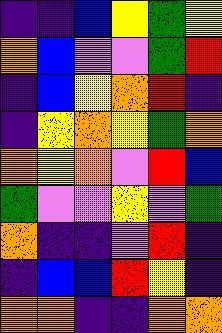[["indigo", "indigo", "blue", "yellow", "green", "yellow"], ["orange", "blue", "violet", "violet", "green", "red"], ["indigo", "blue", "yellow", "orange", "red", "indigo"], ["indigo", "yellow", "orange", "yellow", "green", "orange"], ["orange", "yellow", "orange", "violet", "red", "blue"], ["green", "violet", "violet", "yellow", "violet", "green"], ["orange", "indigo", "indigo", "violet", "red", "indigo"], ["indigo", "blue", "blue", "red", "yellow", "indigo"], ["orange", "orange", "indigo", "indigo", "orange", "orange"]]